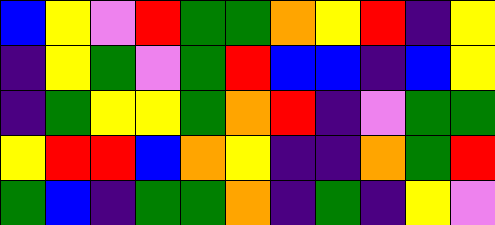[["blue", "yellow", "violet", "red", "green", "green", "orange", "yellow", "red", "indigo", "yellow"], ["indigo", "yellow", "green", "violet", "green", "red", "blue", "blue", "indigo", "blue", "yellow"], ["indigo", "green", "yellow", "yellow", "green", "orange", "red", "indigo", "violet", "green", "green"], ["yellow", "red", "red", "blue", "orange", "yellow", "indigo", "indigo", "orange", "green", "red"], ["green", "blue", "indigo", "green", "green", "orange", "indigo", "green", "indigo", "yellow", "violet"]]